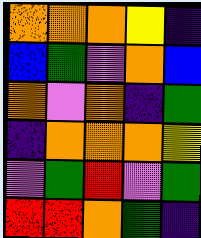[["orange", "orange", "orange", "yellow", "indigo"], ["blue", "green", "violet", "orange", "blue"], ["orange", "violet", "orange", "indigo", "green"], ["indigo", "orange", "orange", "orange", "yellow"], ["violet", "green", "red", "violet", "green"], ["red", "red", "orange", "green", "indigo"]]